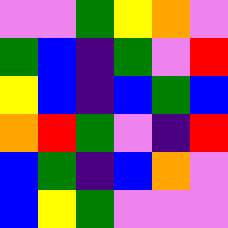[["violet", "violet", "green", "yellow", "orange", "violet"], ["green", "blue", "indigo", "green", "violet", "red"], ["yellow", "blue", "indigo", "blue", "green", "blue"], ["orange", "red", "green", "violet", "indigo", "red"], ["blue", "green", "indigo", "blue", "orange", "violet"], ["blue", "yellow", "green", "violet", "violet", "violet"]]